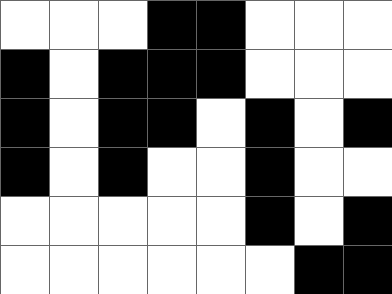[["white", "white", "white", "black", "black", "white", "white", "white"], ["black", "white", "black", "black", "black", "white", "white", "white"], ["black", "white", "black", "black", "white", "black", "white", "black"], ["black", "white", "black", "white", "white", "black", "white", "white"], ["white", "white", "white", "white", "white", "black", "white", "black"], ["white", "white", "white", "white", "white", "white", "black", "black"]]